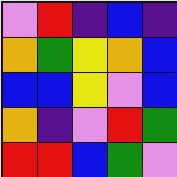[["violet", "red", "indigo", "blue", "indigo"], ["orange", "green", "yellow", "orange", "blue"], ["blue", "blue", "yellow", "violet", "blue"], ["orange", "indigo", "violet", "red", "green"], ["red", "red", "blue", "green", "violet"]]